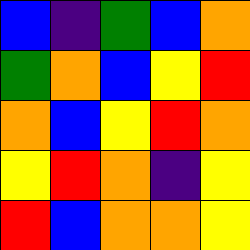[["blue", "indigo", "green", "blue", "orange"], ["green", "orange", "blue", "yellow", "red"], ["orange", "blue", "yellow", "red", "orange"], ["yellow", "red", "orange", "indigo", "yellow"], ["red", "blue", "orange", "orange", "yellow"]]